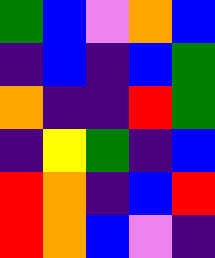[["green", "blue", "violet", "orange", "blue"], ["indigo", "blue", "indigo", "blue", "green"], ["orange", "indigo", "indigo", "red", "green"], ["indigo", "yellow", "green", "indigo", "blue"], ["red", "orange", "indigo", "blue", "red"], ["red", "orange", "blue", "violet", "indigo"]]